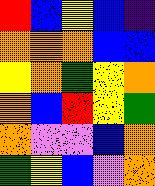[["red", "blue", "yellow", "blue", "indigo"], ["orange", "orange", "orange", "blue", "blue"], ["yellow", "orange", "green", "yellow", "orange"], ["orange", "blue", "red", "yellow", "green"], ["orange", "violet", "violet", "blue", "orange"], ["green", "yellow", "blue", "violet", "orange"]]